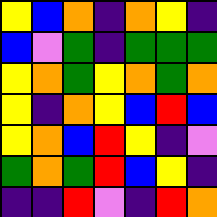[["yellow", "blue", "orange", "indigo", "orange", "yellow", "indigo"], ["blue", "violet", "green", "indigo", "green", "green", "green"], ["yellow", "orange", "green", "yellow", "orange", "green", "orange"], ["yellow", "indigo", "orange", "yellow", "blue", "red", "blue"], ["yellow", "orange", "blue", "red", "yellow", "indigo", "violet"], ["green", "orange", "green", "red", "blue", "yellow", "indigo"], ["indigo", "indigo", "red", "violet", "indigo", "red", "orange"]]